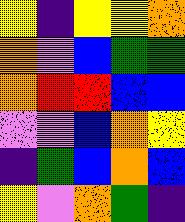[["yellow", "indigo", "yellow", "yellow", "orange"], ["orange", "violet", "blue", "green", "green"], ["orange", "red", "red", "blue", "blue"], ["violet", "violet", "blue", "orange", "yellow"], ["indigo", "green", "blue", "orange", "blue"], ["yellow", "violet", "orange", "green", "indigo"]]